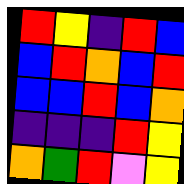[["red", "yellow", "indigo", "red", "blue"], ["blue", "red", "orange", "blue", "red"], ["blue", "blue", "red", "blue", "orange"], ["indigo", "indigo", "indigo", "red", "yellow"], ["orange", "green", "red", "violet", "yellow"]]